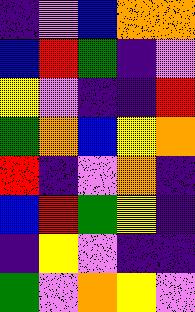[["indigo", "violet", "blue", "orange", "orange"], ["blue", "red", "green", "indigo", "violet"], ["yellow", "violet", "indigo", "indigo", "red"], ["green", "orange", "blue", "yellow", "orange"], ["red", "indigo", "violet", "orange", "indigo"], ["blue", "red", "green", "yellow", "indigo"], ["indigo", "yellow", "violet", "indigo", "indigo"], ["green", "violet", "orange", "yellow", "violet"]]